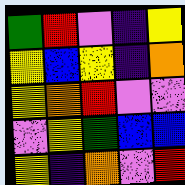[["green", "red", "violet", "indigo", "yellow"], ["yellow", "blue", "yellow", "indigo", "orange"], ["yellow", "orange", "red", "violet", "violet"], ["violet", "yellow", "green", "blue", "blue"], ["yellow", "indigo", "orange", "violet", "red"]]